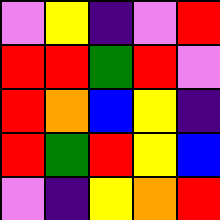[["violet", "yellow", "indigo", "violet", "red"], ["red", "red", "green", "red", "violet"], ["red", "orange", "blue", "yellow", "indigo"], ["red", "green", "red", "yellow", "blue"], ["violet", "indigo", "yellow", "orange", "red"]]